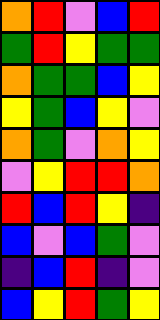[["orange", "red", "violet", "blue", "red"], ["green", "red", "yellow", "green", "green"], ["orange", "green", "green", "blue", "yellow"], ["yellow", "green", "blue", "yellow", "violet"], ["orange", "green", "violet", "orange", "yellow"], ["violet", "yellow", "red", "red", "orange"], ["red", "blue", "red", "yellow", "indigo"], ["blue", "violet", "blue", "green", "violet"], ["indigo", "blue", "red", "indigo", "violet"], ["blue", "yellow", "red", "green", "yellow"]]